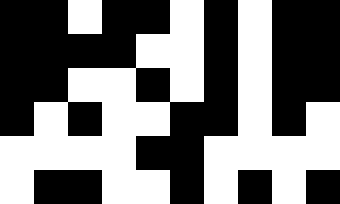[["black", "black", "white", "black", "black", "white", "black", "white", "black", "black"], ["black", "black", "black", "black", "white", "white", "black", "white", "black", "black"], ["black", "black", "white", "white", "black", "white", "black", "white", "black", "black"], ["black", "white", "black", "white", "white", "black", "black", "white", "black", "white"], ["white", "white", "white", "white", "black", "black", "white", "white", "white", "white"], ["white", "black", "black", "white", "white", "black", "white", "black", "white", "black"]]